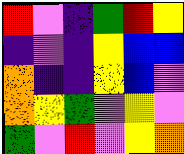[["red", "violet", "indigo", "green", "red", "yellow"], ["indigo", "violet", "indigo", "yellow", "blue", "blue"], ["orange", "indigo", "indigo", "yellow", "blue", "violet"], ["orange", "yellow", "green", "violet", "yellow", "violet"], ["green", "violet", "red", "violet", "yellow", "orange"]]